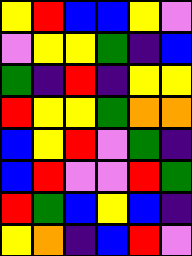[["yellow", "red", "blue", "blue", "yellow", "violet"], ["violet", "yellow", "yellow", "green", "indigo", "blue"], ["green", "indigo", "red", "indigo", "yellow", "yellow"], ["red", "yellow", "yellow", "green", "orange", "orange"], ["blue", "yellow", "red", "violet", "green", "indigo"], ["blue", "red", "violet", "violet", "red", "green"], ["red", "green", "blue", "yellow", "blue", "indigo"], ["yellow", "orange", "indigo", "blue", "red", "violet"]]